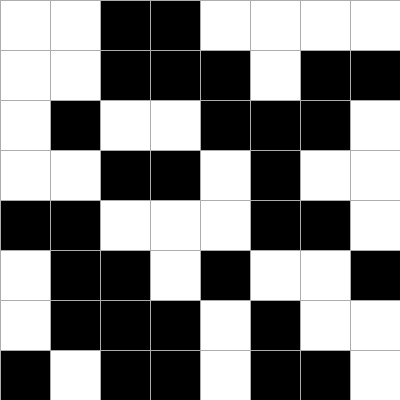[["white", "white", "black", "black", "white", "white", "white", "white"], ["white", "white", "black", "black", "black", "white", "black", "black"], ["white", "black", "white", "white", "black", "black", "black", "white"], ["white", "white", "black", "black", "white", "black", "white", "white"], ["black", "black", "white", "white", "white", "black", "black", "white"], ["white", "black", "black", "white", "black", "white", "white", "black"], ["white", "black", "black", "black", "white", "black", "white", "white"], ["black", "white", "black", "black", "white", "black", "black", "white"]]